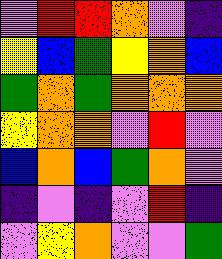[["violet", "red", "red", "orange", "violet", "indigo"], ["yellow", "blue", "green", "yellow", "orange", "blue"], ["green", "orange", "green", "orange", "orange", "orange"], ["yellow", "orange", "orange", "violet", "red", "violet"], ["blue", "orange", "blue", "green", "orange", "violet"], ["indigo", "violet", "indigo", "violet", "red", "indigo"], ["violet", "yellow", "orange", "violet", "violet", "green"]]